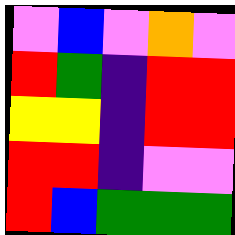[["violet", "blue", "violet", "orange", "violet"], ["red", "green", "indigo", "red", "red"], ["yellow", "yellow", "indigo", "red", "red"], ["red", "red", "indigo", "violet", "violet"], ["red", "blue", "green", "green", "green"]]